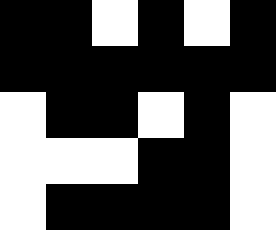[["black", "black", "white", "black", "white", "black"], ["black", "black", "black", "black", "black", "black"], ["white", "black", "black", "white", "black", "white"], ["white", "white", "white", "black", "black", "white"], ["white", "black", "black", "black", "black", "white"]]